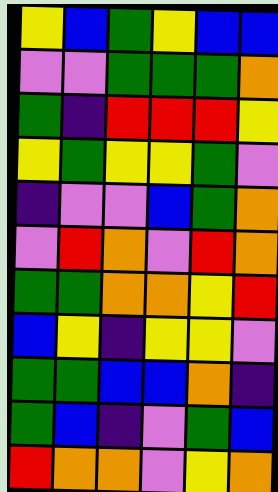[["yellow", "blue", "green", "yellow", "blue", "blue"], ["violet", "violet", "green", "green", "green", "orange"], ["green", "indigo", "red", "red", "red", "yellow"], ["yellow", "green", "yellow", "yellow", "green", "violet"], ["indigo", "violet", "violet", "blue", "green", "orange"], ["violet", "red", "orange", "violet", "red", "orange"], ["green", "green", "orange", "orange", "yellow", "red"], ["blue", "yellow", "indigo", "yellow", "yellow", "violet"], ["green", "green", "blue", "blue", "orange", "indigo"], ["green", "blue", "indigo", "violet", "green", "blue"], ["red", "orange", "orange", "violet", "yellow", "orange"]]